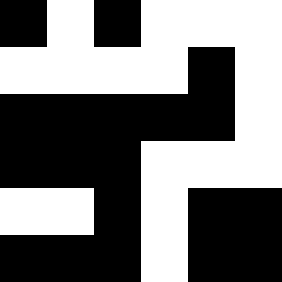[["black", "white", "black", "white", "white", "white"], ["white", "white", "white", "white", "black", "white"], ["black", "black", "black", "black", "black", "white"], ["black", "black", "black", "white", "white", "white"], ["white", "white", "black", "white", "black", "black"], ["black", "black", "black", "white", "black", "black"]]